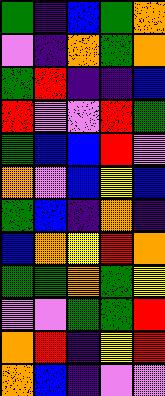[["green", "indigo", "blue", "green", "orange"], ["violet", "indigo", "orange", "green", "orange"], ["green", "red", "indigo", "indigo", "blue"], ["red", "violet", "violet", "red", "green"], ["green", "blue", "blue", "red", "violet"], ["orange", "violet", "blue", "yellow", "blue"], ["green", "blue", "indigo", "orange", "indigo"], ["blue", "orange", "yellow", "red", "orange"], ["green", "green", "orange", "green", "yellow"], ["violet", "violet", "green", "green", "red"], ["orange", "red", "indigo", "yellow", "red"], ["orange", "blue", "indigo", "violet", "violet"]]